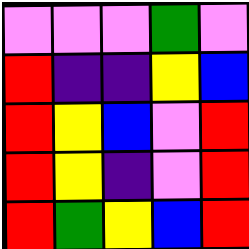[["violet", "violet", "violet", "green", "violet"], ["red", "indigo", "indigo", "yellow", "blue"], ["red", "yellow", "blue", "violet", "red"], ["red", "yellow", "indigo", "violet", "red"], ["red", "green", "yellow", "blue", "red"]]